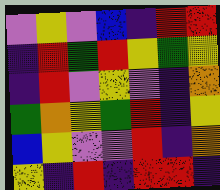[["violet", "yellow", "violet", "blue", "indigo", "red", "red"], ["indigo", "red", "green", "red", "yellow", "green", "yellow"], ["indigo", "red", "violet", "yellow", "violet", "indigo", "orange"], ["green", "orange", "yellow", "green", "red", "indigo", "yellow"], ["blue", "yellow", "violet", "violet", "red", "indigo", "orange"], ["yellow", "indigo", "red", "indigo", "red", "red", "indigo"]]